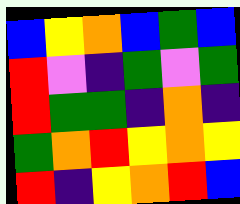[["blue", "yellow", "orange", "blue", "green", "blue"], ["red", "violet", "indigo", "green", "violet", "green"], ["red", "green", "green", "indigo", "orange", "indigo"], ["green", "orange", "red", "yellow", "orange", "yellow"], ["red", "indigo", "yellow", "orange", "red", "blue"]]